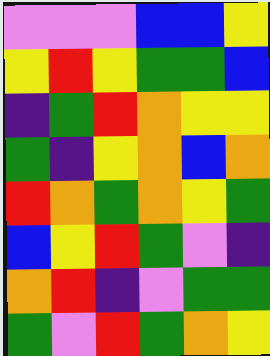[["violet", "violet", "violet", "blue", "blue", "yellow"], ["yellow", "red", "yellow", "green", "green", "blue"], ["indigo", "green", "red", "orange", "yellow", "yellow"], ["green", "indigo", "yellow", "orange", "blue", "orange"], ["red", "orange", "green", "orange", "yellow", "green"], ["blue", "yellow", "red", "green", "violet", "indigo"], ["orange", "red", "indigo", "violet", "green", "green"], ["green", "violet", "red", "green", "orange", "yellow"]]